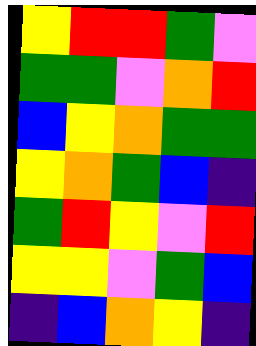[["yellow", "red", "red", "green", "violet"], ["green", "green", "violet", "orange", "red"], ["blue", "yellow", "orange", "green", "green"], ["yellow", "orange", "green", "blue", "indigo"], ["green", "red", "yellow", "violet", "red"], ["yellow", "yellow", "violet", "green", "blue"], ["indigo", "blue", "orange", "yellow", "indigo"]]